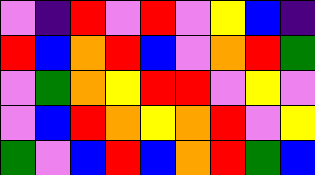[["violet", "indigo", "red", "violet", "red", "violet", "yellow", "blue", "indigo"], ["red", "blue", "orange", "red", "blue", "violet", "orange", "red", "green"], ["violet", "green", "orange", "yellow", "red", "red", "violet", "yellow", "violet"], ["violet", "blue", "red", "orange", "yellow", "orange", "red", "violet", "yellow"], ["green", "violet", "blue", "red", "blue", "orange", "red", "green", "blue"]]